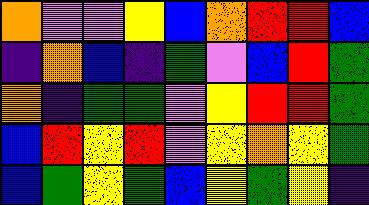[["orange", "violet", "violet", "yellow", "blue", "orange", "red", "red", "blue"], ["indigo", "orange", "blue", "indigo", "green", "violet", "blue", "red", "green"], ["orange", "indigo", "green", "green", "violet", "yellow", "red", "red", "green"], ["blue", "red", "yellow", "red", "violet", "yellow", "orange", "yellow", "green"], ["blue", "green", "yellow", "green", "blue", "yellow", "green", "yellow", "indigo"]]